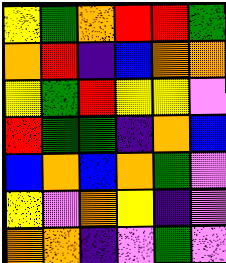[["yellow", "green", "orange", "red", "red", "green"], ["orange", "red", "indigo", "blue", "orange", "orange"], ["yellow", "green", "red", "yellow", "yellow", "violet"], ["red", "green", "green", "indigo", "orange", "blue"], ["blue", "orange", "blue", "orange", "green", "violet"], ["yellow", "violet", "orange", "yellow", "indigo", "violet"], ["orange", "orange", "indigo", "violet", "green", "violet"]]